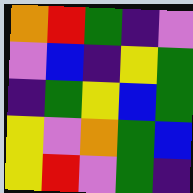[["orange", "red", "green", "indigo", "violet"], ["violet", "blue", "indigo", "yellow", "green"], ["indigo", "green", "yellow", "blue", "green"], ["yellow", "violet", "orange", "green", "blue"], ["yellow", "red", "violet", "green", "indigo"]]